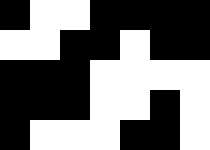[["black", "white", "white", "black", "black", "black", "black"], ["white", "white", "black", "black", "white", "black", "black"], ["black", "black", "black", "white", "white", "white", "white"], ["black", "black", "black", "white", "white", "black", "white"], ["black", "white", "white", "white", "black", "black", "white"]]